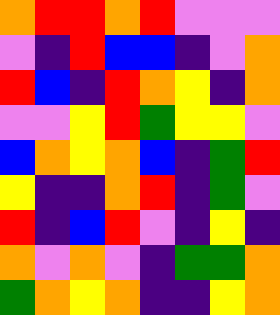[["orange", "red", "red", "orange", "red", "violet", "violet", "violet"], ["violet", "indigo", "red", "blue", "blue", "indigo", "violet", "orange"], ["red", "blue", "indigo", "red", "orange", "yellow", "indigo", "orange"], ["violet", "violet", "yellow", "red", "green", "yellow", "yellow", "violet"], ["blue", "orange", "yellow", "orange", "blue", "indigo", "green", "red"], ["yellow", "indigo", "indigo", "orange", "red", "indigo", "green", "violet"], ["red", "indigo", "blue", "red", "violet", "indigo", "yellow", "indigo"], ["orange", "violet", "orange", "violet", "indigo", "green", "green", "orange"], ["green", "orange", "yellow", "orange", "indigo", "indigo", "yellow", "orange"]]